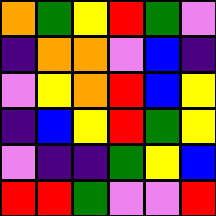[["orange", "green", "yellow", "red", "green", "violet"], ["indigo", "orange", "orange", "violet", "blue", "indigo"], ["violet", "yellow", "orange", "red", "blue", "yellow"], ["indigo", "blue", "yellow", "red", "green", "yellow"], ["violet", "indigo", "indigo", "green", "yellow", "blue"], ["red", "red", "green", "violet", "violet", "red"]]